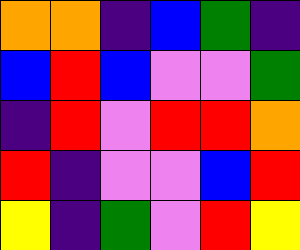[["orange", "orange", "indigo", "blue", "green", "indigo"], ["blue", "red", "blue", "violet", "violet", "green"], ["indigo", "red", "violet", "red", "red", "orange"], ["red", "indigo", "violet", "violet", "blue", "red"], ["yellow", "indigo", "green", "violet", "red", "yellow"]]